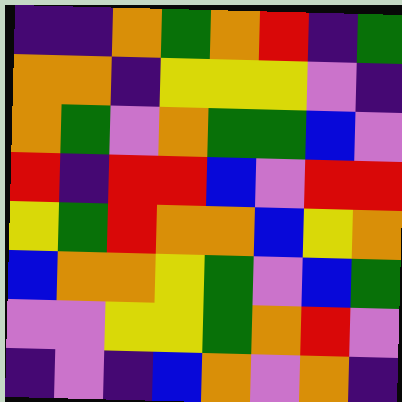[["indigo", "indigo", "orange", "green", "orange", "red", "indigo", "green"], ["orange", "orange", "indigo", "yellow", "yellow", "yellow", "violet", "indigo"], ["orange", "green", "violet", "orange", "green", "green", "blue", "violet"], ["red", "indigo", "red", "red", "blue", "violet", "red", "red"], ["yellow", "green", "red", "orange", "orange", "blue", "yellow", "orange"], ["blue", "orange", "orange", "yellow", "green", "violet", "blue", "green"], ["violet", "violet", "yellow", "yellow", "green", "orange", "red", "violet"], ["indigo", "violet", "indigo", "blue", "orange", "violet", "orange", "indigo"]]